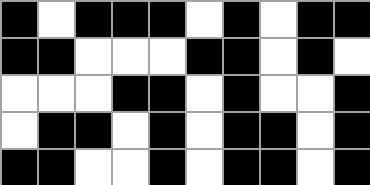[["black", "white", "black", "black", "black", "white", "black", "white", "black", "black"], ["black", "black", "white", "white", "white", "black", "black", "white", "black", "white"], ["white", "white", "white", "black", "black", "white", "black", "white", "white", "black"], ["white", "black", "black", "white", "black", "white", "black", "black", "white", "black"], ["black", "black", "white", "white", "black", "white", "black", "black", "white", "black"]]